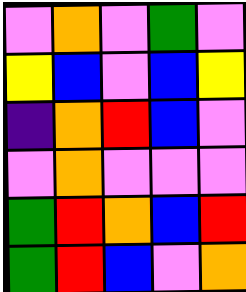[["violet", "orange", "violet", "green", "violet"], ["yellow", "blue", "violet", "blue", "yellow"], ["indigo", "orange", "red", "blue", "violet"], ["violet", "orange", "violet", "violet", "violet"], ["green", "red", "orange", "blue", "red"], ["green", "red", "blue", "violet", "orange"]]